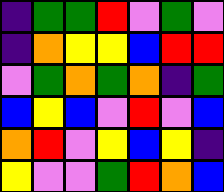[["indigo", "green", "green", "red", "violet", "green", "violet"], ["indigo", "orange", "yellow", "yellow", "blue", "red", "red"], ["violet", "green", "orange", "green", "orange", "indigo", "green"], ["blue", "yellow", "blue", "violet", "red", "violet", "blue"], ["orange", "red", "violet", "yellow", "blue", "yellow", "indigo"], ["yellow", "violet", "violet", "green", "red", "orange", "blue"]]